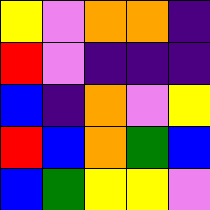[["yellow", "violet", "orange", "orange", "indigo"], ["red", "violet", "indigo", "indigo", "indigo"], ["blue", "indigo", "orange", "violet", "yellow"], ["red", "blue", "orange", "green", "blue"], ["blue", "green", "yellow", "yellow", "violet"]]